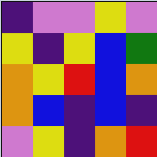[["indigo", "violet", "violet", "yellow", "violet"], ["yellow", "indigo", "yellow", "blue", "green"], ["orange", "yellow", "red", "blue", "orange"], ["orange", "blue", "indigo", "blue", "indigo"], ["violet", "yellow", "indigo", "orange", "red"]]